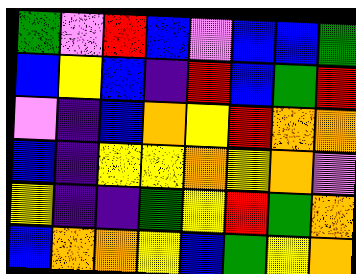[["green", "violet", "red", "blue", "violet", "blue", "blue", "green"], ["blue", "yellow", "blue", "indigo", "red", "blue", "green", "red"], ["violet", "indigo", "blue", "orange", "yellow", "red", "orange", "orange"], ["blue", "indigo", "yellow", "yellow", "orange", "yellow", "orange", "violet"], ["yellow", "indigo", "indigo", "green", "yellow", "red", "green", "orange"], ["blue", "orange", "orange", "yellow", "blue", "green", "yellow", "orange"]]